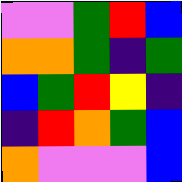[["violet", "violet", "green", "red", "blue"], ["orange", "orange", "green", "indigo", "green"], ["blue", "green", "red", "yellow", "indigo"], ["indigo", "red", "orange", "green", "blue"], ["orange", "violet", "violet", "violet", "blue"]]